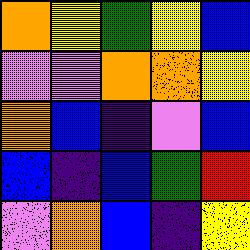[["orange", "yellow", "green", "yellow", "blue"], ["violet", "violet", "orange", "orange", "yellow"], ["orange", "blue", "indigo", "violet", "blue"], ["blue", "indigo", "blue", "green", "red"], ["violet", "orange", "blue", "indigo", "yellow"]]